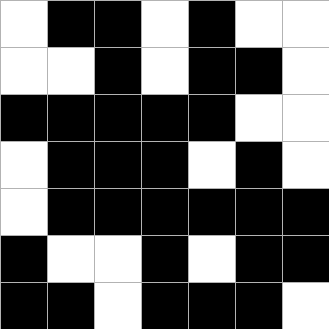[["white", "black", "black", "white", "black", "white", "white"], ["white", "white", "black", "white", "black", "black", "white"], ["black", "black", "black", "black", "black", "white", "white"], ["white", "black", "black", "black", "white", "black", "white"], ["white", "black", "black", "black", "black", "black", "black"], ["black", "white", "white", "black", "white", "black", "black"], ["black", "black", "white", "black", "black", "black", "white"]]